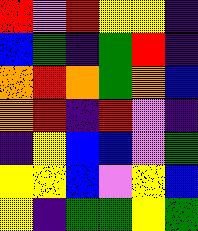[["red", "violet", "red", "yellow", "yellow", "indigo"], ["blue", "green", "indigo", "green", "red", "indigo"], ["orange", "red", "orange", "green", "orange", "blue"], ["orange", "red", "indigo", "red", "violet", "indigo"], ["indigo", "yellow", "blue", "blue", "violet", "green"], ["yellow", "yellow", "blue", "violet", "yellow", "blue"], ["yellow", "indigo", "green", "green", "yellow", "green"]]